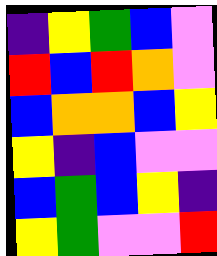[["indigo", "yellow", "green", "blue", "violet"], ["red", "blue", "red", "orange", "violet"], ["blue", "orange", "orange", "blue", "yellow"], ["yellow", "indigo", "blue", "violet", "violet"], ["blue", "green", "blue", "yellow", "indigo"], ["yellow", "green", "violet", "violet", "red"]]